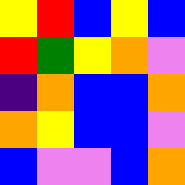[["yellow", "red", "blue", "yellow", "blue"], ["red", "green", "yellow", "orange", "violet"], ["indigo", "orange", "blue", "blue", "orange"], ["orange", "yellow", "blue", "blue", "violet"], ["blue", "violet", "violet", "blue", "orange"]]